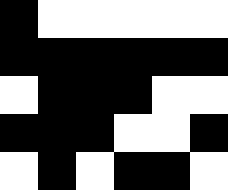[["black", "white", "white", "white", "white", "white"], ["black", "black", "black", "black", "black", "black"], ["white", "black", "black", "black", "white", "white"], ["black", "black", "black", "white", "white", "black"], ["white", "black", "white", "black", "black", "white"]]